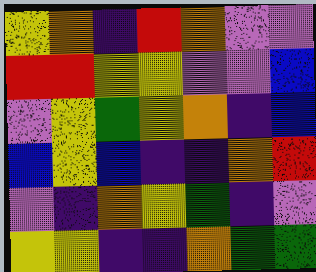[["yellow", "orange", "indigo", "red", "orange", "violet", "violet"], ["red", "red", "yellow", "yellow", "violet", "violet", "blue"], ["violet", "yellow", "green", "yellow", "orange", "indigo", "blue"], ["blue", "yellow", "blue", "indigo", "indigo", "orange", "red"], ["violet", "indigo", "orange", "yellow", "green", "indigo", "violet"], ["yellow", "yellow", "indigo", "indigo", "orange", "green", "green"]]